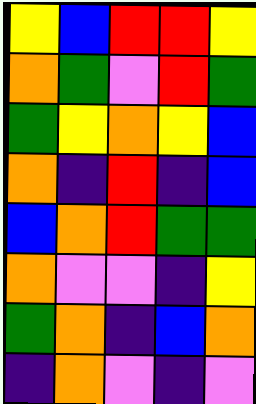[["yellow", "blue", "red", "red", "yellow"], ["orange", "green", "violet", "red", "green"], ["green", "yellow", "orange", "yellow", "blue"], ["orange", "indigo", "red", "indigo", "blue"], ["blue", "orange", "red", "green", "green"], ["orange", "violet", "violet", "indigo", "yellow"], ["green", "orange", "indigo", "blue", "orange"], ["indigo", "orange", "violet", "indigo", "violet"]]